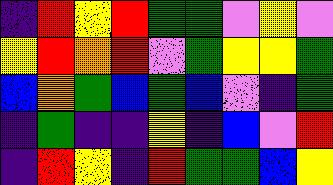[["indigo", "red", "yellow", "red", "green", "green", "violet", "yellow", "violet"], ["yellow", "red", "orange", "red", "violet", "green", "yellow", "yellow", "green"], ["blue", "orange", "green", "blue", "green", "blue", "violet", "indigo", "green"], ["indigo", "green", "indigo", "indigo", "yellow", "indigo", "blue", "violet", "red"], ["indigo", "red", "yellow", "indigo", "red", "green", "green", "blue", "yellow"]]